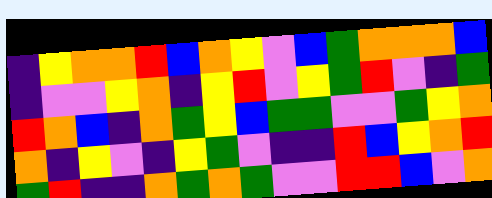[["indigo", "yellow", "orange", "orange", "red", "blue", "orange", "yellow", "violet", "blue", "green", "orange", "orange", "orange", "blue"], ["indigo", "violet", "violet", "yellow", "orange", "indigo", "yellow", "red", "violet", "yellow", "green", "red", "violet", "indigo", "green"], ["red", "orange", "blue", "indigo", "orange", "green", "yellow", "blue", "green", "green", "violet", "violet", "green", "yellow", "orange"], ["orange", "indigo", "yellow", "violet", "indigo", "yellow", "green", "violet", "indigo", "indigo", "red", "blue", "yellow", "orange", "red"], ["green", "red", "indigo", "indigo", "orange", "green", "orange", "green", "violet", "violet", "red", "red", "blue", "violet", "orange"]]